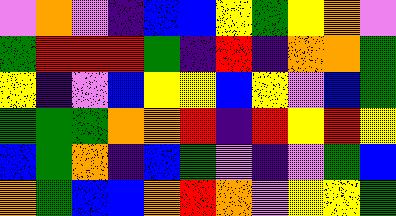[["violet", "orange", "violet", "indigo", "blue", "blue", "yellow", "green", "yellow", "orange", "violet"], ["green", "red", "red", "red", "green", "indigo", "red", "indigo", "orange", "orange", "green"], ["yellow", "indigo", "violet", "blue", "yellow", "yellow", "blue", "yellow", "violet", "blue", "green"], ["green", "green", "green", "orange", "orange", "red", "indigo", "red", "yellow", "red", "yellow"], ["blue", "green", "orange", "indigo", "blue", "green", "violet", "indigo", "violet", "green", "blue"], ["orange", "green", "blue", "blue", "orange", "red", "orange", "violet", "yellow", "yellow", "green"]]